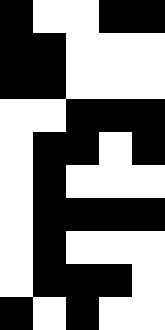[["black", "white", "white", "black", "black"], ["black", "black", "white", "white", "white"], ["black", "black", "white", "white", "white"], ["white", "white", "black", "black", "black"], ["white", "black", "black", "white", "black"], ["white", "black", "white", "white", "white"], ["white", "black", "black", "black", "black"], ["white", "black", "white", "white", "white"], ["white", "black", "black", "black", "white"], ["black", "white", "black", "white", "white"]]